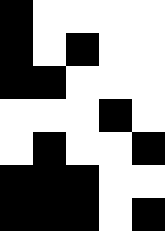[["black", "white", "white", "white", "white"], ["black", "white", "black", "white", "white"], ["black", "black", "white", "white", "white"], ["white", "white", "white", "black", "white"], ["white", "black", "white", "white", "black"], ["black", "black", "black", "white", "white"], ["black", "black", "black", "white", "black"]]